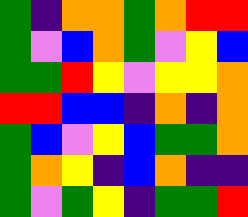[["green", "indigo", "orange", "orange", "green", "orange", "red", "red"], ["green", "violet", "blue", "orange", "green", "violet", "yellow", "blue"], ["green", "green", "red", "yellow", "violet", "yellow", "yellow", "orange"], ["red", "red", "blue", "blue", "indigo", "orange", "indigo", "orange"], ["green", "blue", "violet", "yellow", "blue", "green", "green", "orange"], ["green", "orange", "yellow", "indigo", "blue", "orange", "indigo", "indigo"], ["green", "violet", "green", "yellow", "indigo", "green", "green", "red"]]